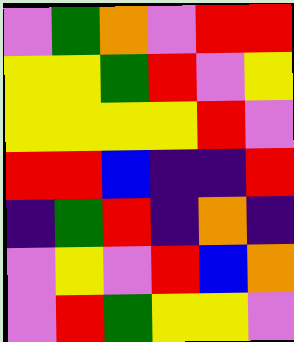[["violet", "green", "orange", "violet", "red", "red"], ["yellow", "yellow", "green", "red", "violet", "yellow"], ["yellow", "yellow", "yellow", "yellow", "red", "violet"], ["red", "red", "blue", "indigo", "indigo", "red"], ["indigo", "green", "red", "indigo", "orange", "indigo"], ["violet", "yellow", "violet", "red", "blue", "orange"], ["violet", "red", "green", "yellow", "yellow", "violet"]]